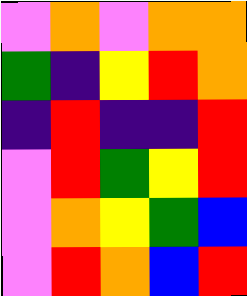[["violet", "orange", "violet", "orange", "orange"], ["green", "indigo", "yellow", "red", "orange"], ["indigo", "red", "indigo", "indigo", "red"], ["violet", "red", "green", "yellow", "red"], ["violet", "orange", "yellow", "green", "blue"], ["violet", "red", "orange", "blue", "red"]]